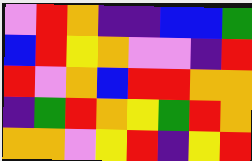[["violet", "red", "orange", "indigo", "indigo", "blue", "blue", "green"], ["blue", "red", "yellow", "orange", "violet", "violet", "indigo", "red"], ["red", "violet", "orange", "blue", "red", "red", "orange", "orange"], ["indigo", "green", "red", "orange", "yellow", "green", "red", "orange"], ["orange", "orange", "violet", "yellow", "red", "indigo", "yellow", "red"]]